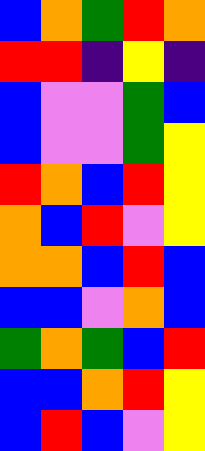[["blue", "orange", "green", "red", "orange"], ["red", "red", "indigo", "yellow", "indigo"], ["blue", "violet", "violet", "green", "blue"], ["blue", "violet", "violet", "green", "yellow"], ["red", "orange", "blue", "red", "yellow"], ["orange", "blue", "red", "violet", "yellow"], ["orange", "orange", "blue", "red", "blue"], ["blue", "blue", "violet", "orange", "blue"], ["green", "orange", "green", "blue", "red"], ["blue", "blue", "orange", "red", "yellow"], ["blue", "red", "blue", "violet", "yellow"]]